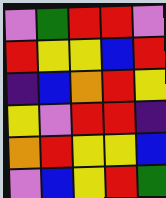[["violet", "green", "red", "red", "violet"], ["red", "yellow", "yellow", "blue", "red"], ["indigo", "blue", "orange", "red", "yellow"], ["yellow", "violet", "red", "red", "indigo"], ["orange", "red", "yellow", "yellow", "blue"], ["violet", "blue", "yellow", "red", "green"]]